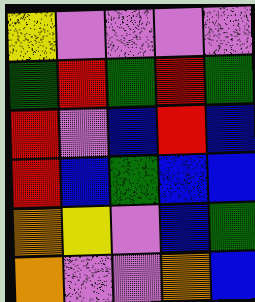[["yellow", "violet", "violet", "violet", "violet"], ["green", "red", "green", "red", "green"], ["red", "violet", "blue", "red", "blue"], ["red", "blue", "green", "blue", "blue"], ["orange", "yellow", "violet", "blue", "green"], ["orange", "violet", "violet", "orange", "blue"]]